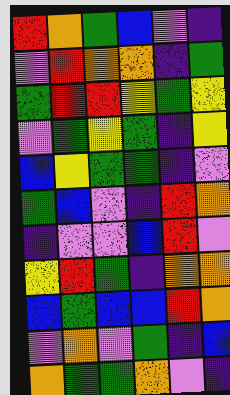[["red", "orange", "green", "blue", "violet", "indigo"], ["violet", "red", "orange", "orange", "indigo", "green"], ["green", "red", "red", "yellow", "green", "yellow"], ["violet", "green", "yellow", "green", "indigo", "yellow"], ["blue", "yellow", "green", "green", "indigo", "violet"], ["green", "blue", "violet", "indigo", "red", "orange"], ["indigo", "violet", "violet", "blue", "red", "violet"], ["yellow", "red", "green", "indigo", "orange", "orange"], ["blue", "green", "blue", "blue", "red", "orange"], ["violet", "orange", "violet", "green", "indigo", "blue"], ["orange", "green", "green", "orange", "violet", "indigo"]]